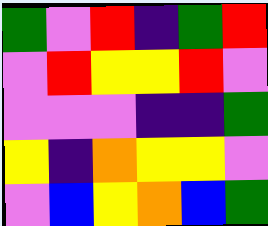[["green", "violet", "red", "indigo", "green", "red"], ["violet", "red", "yellow", "yellow", "red", "violet"], ["violet", "violet", "violet", "indigo", "indigo", "green"], ["yellow", "indigo", "orange", "yellow", "yellow", "violet"], ["violet", "blue", "yellow", "orange", "blue", "green"]]